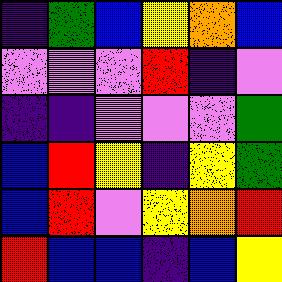[["indigo", "green", "blue", "yellow", "orange", "blue"], ["violet", "violet", "violet", "red", "indigo", "violet"], ["indigo", "indigo", "violet", "violet", "violet", "green"], ["blue", "red", "yellow", "indigo", "yellow", "green"], ["blue", "red", "violet", "yellow", "orange", "red"], ["red", "blue", "blue", "indigo", "blue", "yellow"]]